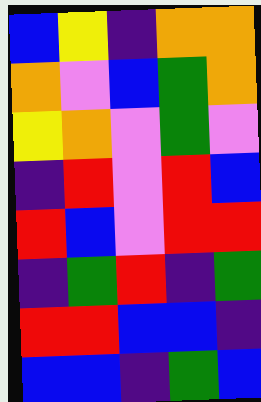[["blue", "yellow", "indigo", "orange", "orange"], ["orange", "violet", "blue", "green", "orange"], ["yellow", "orange", "violet", "green", "violet"], ["indigo", "red", "violet", "red", "blue"], ["red", "blue", "violet", "red", "red"], ["indigo", "green", "red", "indigo", "green"], ["red", "red", "blue", "blue", "indigo"], ["blue", "blue", "indigo", "green", "blue"]]